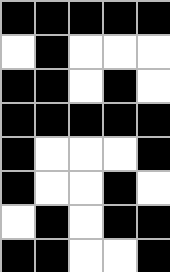[["black", "black", "black", "black", "black"], ["white", "black", "white", "white", "white"], ["black", "black", "white", "black", "white"], ["black", "black", "black", "black", "black"], ["black", "white", "white", "white", "black"], ["black", "white", "white", "black", "white"], ["white", "black", "white", "black", "black"], ["black", "black", "white", "white", "black"]]